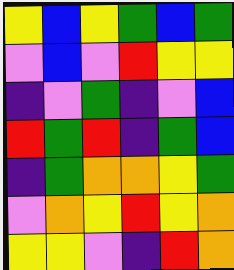[["yellow", "blue", "yellow", "green", "blue", "green"], ["violet", "blue", "violet", "red", "yellow", "yellow"], ["indigo", "violet", "green", "indigo", "violet", "blue"], ["red", "green", "red", "indigo", "green", "blue"], ["indigo", "green", "orange", "orange", "yellow", "green"], ["violet", "orange", "yellow", "red", "yellow", "orange"], ["yellow", "yellow", "violet", "indigo", "red", "orange"]]